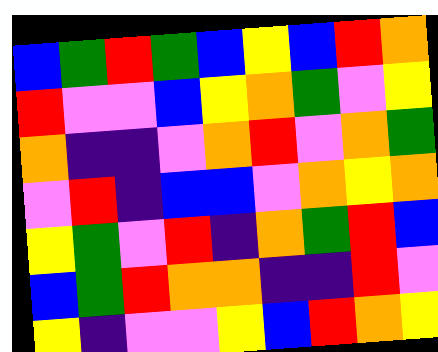[["blue", "green", "red", "green", "blue", "yellow", "blue", "red", "orange"], ["red", "violet", "violet", "blue", "yellow", "orange", "green", "violet", "yellow"], ["orange", "indigo", "indigo", "violet", "orange", "red", "violet", "orange", "green"], ["violet", "red", "indigo", "blue", "blue", "violet", "orange", "yellow", "orange"], ["yellow", "green", "violet", "red", "indigo", "orange", "green", "red", "blue"], ["blue", "green", "red", "orange", "orange", "indigo", "indigo", "red", "violet"], ["yellow", "indigo", "violet", "violet", "yellow", "blue", "red", "orange", "yellow"]]